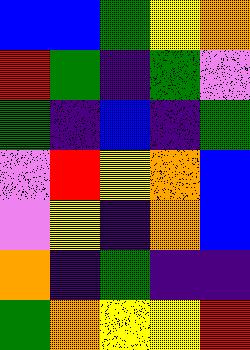[["blue", "blue", "green", "yellow", "orange"], ["red", "green", "indigo", "green", "violet"], ["green", "indigo", "blue", "indigo", "green"], ["violet", "red", "yellow", "orange", "blue"], ["violet", "yellow", "indigo", "orange", "blue"], ["orange", "indigo", "green", "indigo", "indigo"], ["green", "orange", "yellow", "yellow", "red"]]